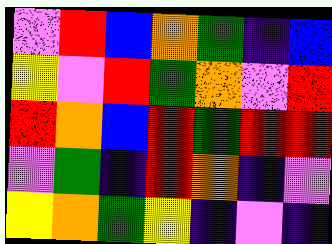[["violet", "red", "blue", "orange", "green", "indigo", "blue"], ["yellow", "violet", "red", "green", "orange", "violet", "red"], ["red", "orange", "blue", "red", "green", "red", "red"], ["violet", "green", "indigo", "red", "orange", "indigo", "violet"], ["yellow", "orange", "green", "yellow", "indigo", "violet", "indigo"]]